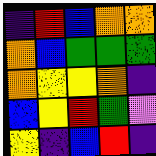[["indigo", "red", "blue", "orange", "orange"], ["orange", "blue", "green", "green", "green"], ["orange", "yellow", "yellow", "orange", "indigo"], ["blue", "yellow", "red", "green", "violet"], ["yellow", "indigo", "blue", "red", "indigo"]]